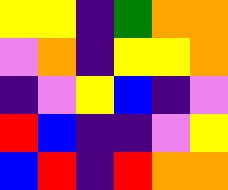[["yellow", "yellow", "indigo", "green", "orange", "orange"], ["violet", "orange", "indigo", "yellow", "yellow", "orange"], ["indigo", "violet", "yellow", "blue", "indigo", "violet"], ["red", "blue", "indigo", "indigo", "violet", "yellow"], ["blue", "red", "indigo", "red", "orange", "orange"]]